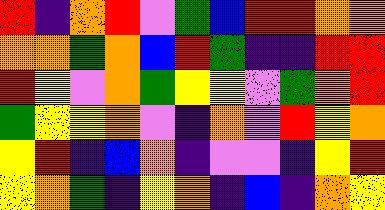[["red", "indigo", "orange", "red", "violet", "green", "blue", "red", "red", "orange", "orange"], ["orange", "orange", "green", "orange", "blue", "red", "green", "indigo", "indigo", "red", "red"], ["red", "yellow", "violet", "orange", "green", "yellow", "yellow", "violet", "green", "orange", "red"], ["green", "yellow", "yellow", "orange", "violet", "indigo", "orange", "violet", "red", "yellow", "orange"], ["yellow", "red", "indigo", "blue", "orange", "indigo", "violet", "violet", "indigo", "yellow", "red"], ["yellow", "orange", "green", "indigo", "yellow", "orange", "indigo", "blue", "indigo", "orange", "yellow"]]